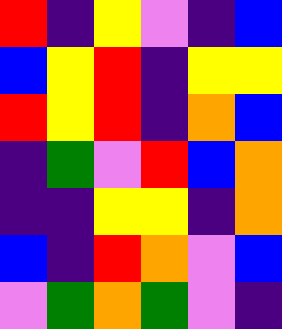[["red", "indigo", "yellow", "violet", "indigo", "blue"], ["blue", "yellow", "red", "indigo", "yellow", "yellow"], ["red", "yellow", "red", "indigo", "orange", "blue"], ["indigo", "green", "violet", "red", "blue", "orange"], ["indigo", "indigo", "yellow", "yellow", "indigo", "orange"], ["blue", "indigo", "red", "orange", "violet", "blue"], ["violet", "green", "orange", "green", "violet", "indigo"]]